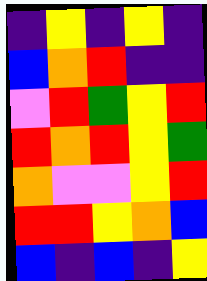[["indigo", "yellow", "indigo", "yellow", "indigo"], ["blue", "orange", "red", "indigo", "indigo"], ["violet", "red", "green", "yellow", "red"], ["red", "orange", "red", "yellow", "green"], ["orange", "violet", "violet", "yellow", "red"], ["red", "red", "yellow", "orange", "blue"], ["blue", "indigo", "blue", "indigo", "yellow"]]